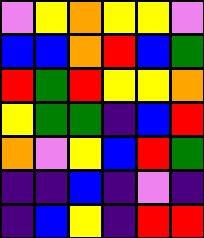[["violet", "yellow", "orange", "yellow", "yellow", "violet"], ["blue", "blue", "orange", "red", "blue", "green"], ["red", "green", "red", "yellow", "yellow", "orange"], ["yellow", "green", "green", "indigo", "blue", "red"], ["orange", "violet", "yellow", "blue", "red", "green"], ["indigo", "indigo", "blue", "indigo", "violet", "indigo"], ["indigo", "blue", "yellow", "indigo", "red", "red"]]